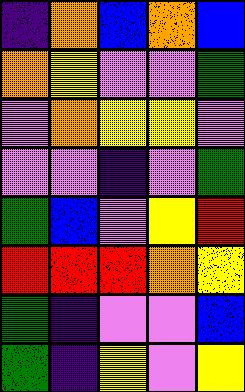[["indigo", "orange", "blue", "orange", "blue"], ["orange", "yellow", "violet", "violet", "green"], ["violet", "orange", "yellow", "yellow", "violet"], ["violet", "violet", "indigo", "violet", "green"], ["green", "blue", "violet", "yellow", "red"], ["red", "red", "red", "orange", "yellow"], ["green", "indigo", "violet", "violet", "blue"], ["green", "indigo", "yellow", "violet", "yellow"]]